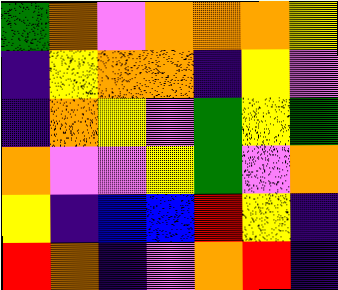[["green", "orange", "violet", "orange", "orange", "orange", "yellow"], ["indigo", "yellow", "orange", "orange", "indigo", "yellow", "violet"], ["indigo", "orange", "yellow", "violet", "green", "yellow", "green"], ["orange", "violet", "violet", "yellow", "green", "violet", "orange"], ["yellow", "indigo", "blue", "blue", "red", "yellow", "indigo"], ["red", "orange", "indigo", "violet", "orange", "red", "indigo"]]